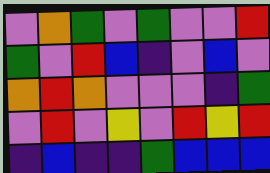[["violet", "orange", "green", "violet", "green", "violet", "violet", "red"], ["green", "violet", "red", "blue", "indigo", "violet", "blue", "violet"], ["orange", "red", "orange", "violet", "violet", "violet", "indigo", "green"], ["violet", "red", "violet", "yellow", "violet", "red", "yellow", "red"], ["indigo", "blue", "indigo", "indigo", "green", "blue", "blue", "blue"]]